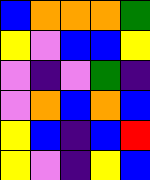[["blue", "orange", "orange", "orange", "green"], ["yellow", "violet", "blue", "blue", "yellow"], ["violet", "indigo", "violet", "green", "indigo"], ["violet", "orange", "blue", "orange", "blue"], ["yellow", "blue", "indigo", "blue", "red"], ["yellow", "violet", "indigo", "yellow", "blue"]]